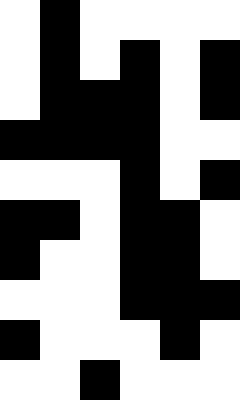[["white", "black", "white", "white", "white", "white"], ["white", "black", "white", "black", "white", "black"], ["white", "black", "black", "black", "white", "black"], ["black", "black", "black", "black", "white", "white"], ["white", "white", "white", "black", "white", "black"], ["black", "black", "white", "black", "black", "white"], ["black", "white", "white", "black", "black", "white"], ["white", "white", "white", "black", "black", "black"], ["black", "white", "white", "white", "black", "white"], ["white", "white", "black", "white", "white", "white"]]